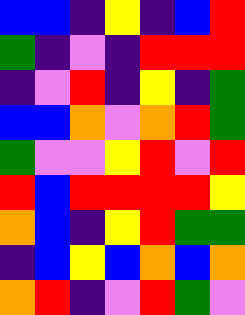[["blue", "blue", "indigo", "yellow", "indigo", "blue", "red"], ["green", "indigo", "violet", "indigo", "red", "red", "red"], ["indigo", "violet", "red", "indigo", "yellow", "indigo", "green"], ["blue", "blue", "orange", "violet", "orange", "red", "green"], ["green", "violet", "violet", "yellow", "red", "violet", "red"], ["red", "blue", "red", "red", "red", "red", "yellow"], ["orange", "blue", "indigo", "yellow", "red", "green", "green"], ["indigo", "blue", "yellow", "blue", "orange", "blue", "orange"], ["orange", "red", "indigo", "violet", "red", "green", "violet"]]